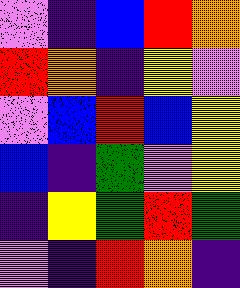[["violet", "indigo", "blue", "red", "orange"], ["red", "orange", "indigo", "yellow", "violet"], ["violet", "blue", "red", "blue", "yellow"], ["blue", "indigo", "green", "violet", "yellow"], ["indigo", "yellow", "green", "red", "green"], ["violet", "indigo", "red", "orange", "indigo"]]